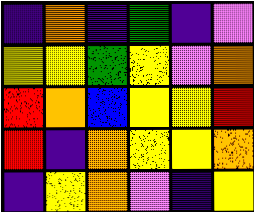[["indigo", "orange", "indigo", "green", "indigo", "violet"], ["yellow", "yellow", "green", "yellow", "violet", "orange"], ["red", "orange", "blue", "yellow", "yellow", "red"], ["red", "indigo", "orange", "yellow", "yellow", "orange"], ["indigo", "yellow", "orange", "violet", "indigo", "yellow"]]